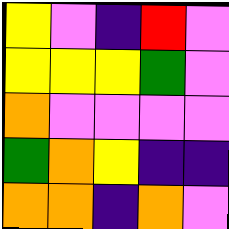[["yellow", "violet", "indigo", "red", "violet"], ["yellow", "yellow", "yellow", "green", "violet"], ["orange", "violet", "violet", "violet", "violet"], ["green", "orange", "yellow", "indigo", "indigo"], ["orange", "orange", "indigo", "orange", "violet"]]